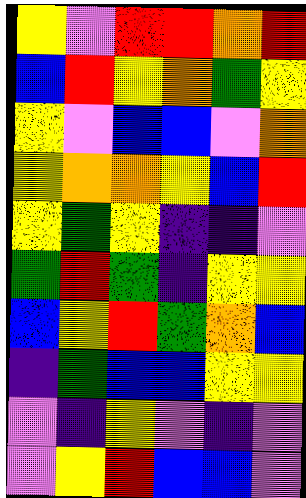[["yellow", "violet", "red", "red", "orange", "red"], ["blue", "red", "yellow", "orange", "green", "yellow"], ["yellow", "violet", "blue", "blue", "violet", "orange"], ["yellow", "orange", "orange", "yellow", "blue", "red"], ["yellow", "green", "yellow", "indigo", "indigo", "violet"], ["green", "red", "green", "indigo", "yellow", "yellow"], ["blue", "yellow", "red", "green", "orange", "blue"], ["indigo", "green", "blue", "blue", "yellow", "yellow"], ["violet", "indigo", "yellow", "violet", "indigo", "violet"], ["violet", "yellow", "red", "blue", "blue", "violet"]]